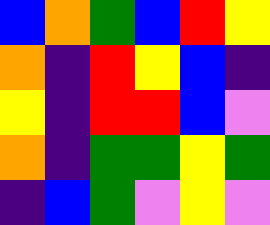[["blue", "orange", "green", "blue", "red", "yellow"], ["orange", "indigo", "red", "yellow", "blue", "indigo"], ["yellow", "indigo", "red", "red", "blue", "violet"], ["orange", "indigo", "green", "green", "yellow", "green"], ["indigo", "blue", "green", "violet", "yellow", "violet"]]